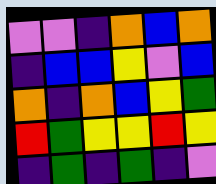[["violet", "violet", "indigo", "orange", "blue", "orange"], ["indigo", "blue", "blue", "yellow", "violet", "blue"], ["orange", "indigo", "orange", "blue", "yellow", "green"], ["red", "green", "yellow", "yellow", "red", "yellow"], ["indigo", "green", "indigo", "green", "indigo", "violet"]]